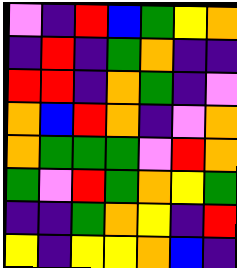[["violet", "indigo", "red", "blue", "green", "yellow", "orange"], ["indigo", "red", "indigo", "green", "orange", "indigo", "indigo"], ["red", "red", "indigo", "orange", "green", "indigo", "violet"], ["orange", "blue", "red", "orange", "indigo", "violet", "orange"], ["orange", "green", "green", "green", "violet", "red", "orange"], ["green", "violet", "red", "green", "orange", "yellow", "green"], ["indigo", "indigo", "green", "orange", "yellow", "indigo", "red"], ["yellow", "indigo", "yellow", "yellow", "orange", "blue", "indigo"]]